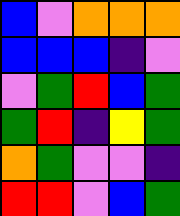[["blue", "violet", "orange", "orange", "orange"], ["blue", "blue", "blue", "indigo", "violet"], ["violet", "green", "red", "blue", "green"], ["green", "red", "indigo", "yellow", "green"], ["orange", "green", "violet", "violet", "indigo"], ["red", "red", "violet", "blue", "green"]]